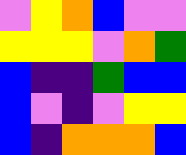[["violet", "yellow", "orange", "blue", "violet", "violet"], ["yellow", "yellow", "yellow", "violet", "orange", "green"], ["blue", "indigo", "indigo", "green", "blue", "blue"], ["blue", "violet", "indigo", "violet", "yellow", "yellow"], ["blue", "indigo", "orange", "orange", "orange", "blue"]]